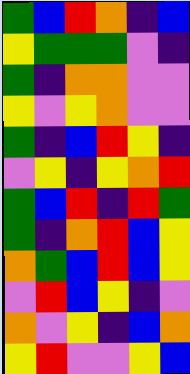[["green", "blue", "red", "orange", "indigo", "blue"], ["yellow", "green", "green", "green", "violet", "indigo"], ["green", "indigo", "orange", "orange", "violet", "violet"], ["yellow", "violet", "yellow", "orange", "violet", "violet"], ["green", "indigo", "blue", "red", "yellow", "indigo"], ["violet", "yellow", "indigo", "yellow", "orange", "red"], ["green", "blue", "red", "indigo", "red", "green"], ["green", "indigo", "orange", "red", "blue", "yellow"], ["orange", "green", "blue", "red", "blue", "yellow"], ["violet", "red", "blue", "yellow", "indigo", "violet"], ["orange", "violet", "yellow", "indigo", "blue", "orange"], ["yellow", "red", "violet", "violet", "yellow", "blue"]]